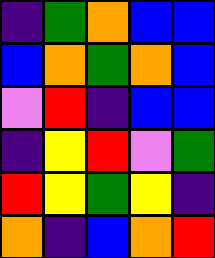[["indigo", "green", "orange", "blue", "blue"], ["blue", "orange", "green", "orange", "blue"], ["violet", "red", "indigo", "blue", "blue"], ["indigo", "yellow", "red", "violet", "green"], ["red", "yellow", "green", "yellow", "indigo"], ["orange", "indigo", "blue", "orange", "red"]]